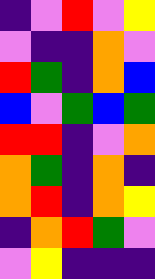[["indigo", "violet", "red", "violet", "yellow"], ["violet", "indigo", "indigo", "orange", "violet"], ["red", "green", "indigo", "orange", "blue"], ["blue", "violet", "green", "blue", "green"], ["red", "red", "indigo", "violet", "orange"], ["orange", "green", "indigo", "orange", "indigo"], ["orange", "red", "indigo", "orange", "yellow"], ["indigo", "orange", "red", "green", "violet"], ["violet", "yellow", "indigo", "indigo", "indigo"]]